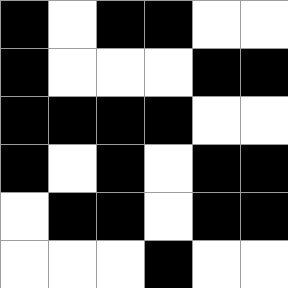[["black", "white", "black", "black", "white", "white"], ["black", "white", "white", "white", "black", "black"], ["black", "black", "black", "black", "white", "white"], ["black", "white", "black", "white", "black", "black"], ["white", "black", "black", "white", "black", "black"], ["white", "white", "white", "black", "white", "white"]]